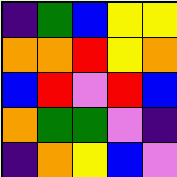[["indigo", "green", "blue", "yellow", "yellow"], ["orange", "orange", "red", "yellow", "orange"], ["blue", "red", "violet", "red", "blue"], ["orange", "green", "green", "violet", "indigo"], ["indigo", "orange", "yellow", "blue", "violet"]]